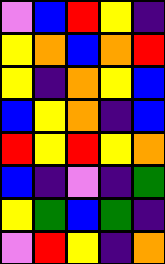[["violet", "blue", "red", "yellow", "indigo"], ["yellow", "orange", "blue", "orange", "red"], ["yellow", "indigo", "orange", "yellow", "blue"], ["blue", "yellow", "orange", "indigo", "blue"], ["red", "yellow", "red", "yellow", "orange"], ["blue", "indigo", "violet", "indigo", "green"], ["yellow", "green", "blue", "green", "indigo"], ["violet", "red", "yellow", "indigo", "orange"]]